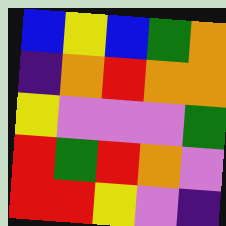[["blue", "yellow", "blue", "green", "orange"], ["indigo", "orange", "red", "orange", "orange"], ["yellow", "violet", "violet", "violet", "green"], ["red", "green", "red", "orange", "violet"], ["red", "red", "yellow", "violet", "indigo"]]